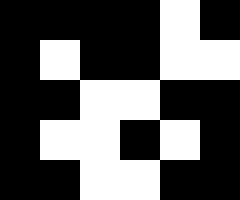[["black", "black", "black", "black", "white", "black"], ["black", "white", "black", "black", "white", "white"], ["black", "black", "white", "white", "black", "black"], ["black", "white", "white", "black", "white", "black"], ["black", "black", "white", "white", "black", "black"]]